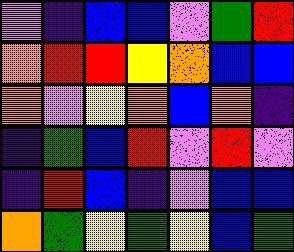[["violet", "indigo", "blue", "blue", "violet", "green", "red"], ["orange", "red", "red", "yellow", "orange", "blue", "blue"], ["orange", "violet", "yellow", "orange", "blue", "orange", "indigo"], ["indigo", "green", "blue", "red", "violet", "red", "violet"], ["indigo", "red", "blue", "indigo", "violet", "blue", "blue"], ["orange", "green", "yellow", "green", "yellow", "blue", "green"]]